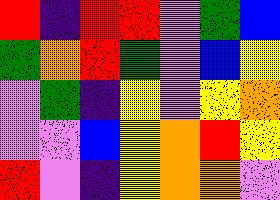[["red", "indigo", "red", "red", "violet", "green", "blue"], ["green", "orange", "red", "green", "violet", "blue", "yellow"], ["violet", "green", "indigo", "yellow", "violet", "yellow", "orange"], ["violet", "violet", "blue", "yellow", "orange", "red", "yellow"], ["red", "violet", "indigo", "yellow", "orange", "orange", "violet"]]